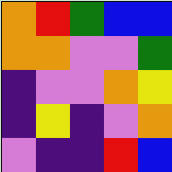[["orange", "red", "green", "blue", "blue"], ["orange", "orange", "violet", "violet", "green"], ["indigo", "violet", "violet", "orange", "yellow"], ["indigo", "yellow", "indigo", "violet", "orange"], ["violet", "indigo", "indigo", "red", "blue"]]